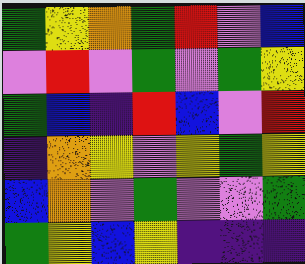[["green", "yellow", "orange", "green", "red", "violet", "blue"], ["violet", "red", "violet", "green", "violet", "green", "yellow"], ["green", "blue", "indigo", "red", "blue", "violet", "red"], ["indigo", "orange", "yellow", "violet", "yellow", "green", "yellow"], ["blue", "orange", "violet", "green", "violet", "violet", "green"], ["green", "yellow", "blue", "yellow", "indigo", "indigo", "indigo"]]